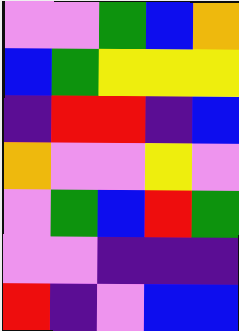[["violet", "violet", "green", "blue", "orange"], ["blue", "green", "yellow", "yellow", "yellow"], ["indigo", "red", "red", "indigo", "blue"], ["orange", "violet", "violet", "yellow", "violet"], ["violet", "green", "blue", "red", "green"], ["violet", "violet", "indigo", "indigo", "indigo"], ["red", "indigo", "violet", "blue", "blue"]]